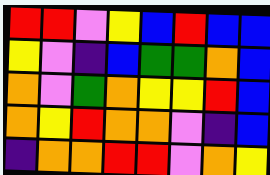[["red", "red", "violet", "yellow", "blue", "red", "blue", "blue"], ["yellow", "violet", "indigo", "blue", "green", "green", "orange", "blue"], ["orange", "violet", "green", "orange", "yellow", "yellow", "red", "blue"], ["orange", "yellow", "red", "orange", "orange", "violet", "indigo", "blue"], ["indigo", "orange", "orange", "red", "red", "violet", "orange", "yellow"]]